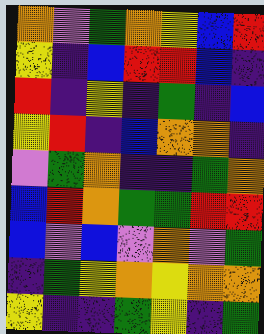[["orange", "violet", "green", "orange", "yellow", "blue", "red"], ["yellow", "indigo", "blue", "red", "red", "blue", "indigo"], ["red", "indigo", "yellow", "indigo", "green", "indigo", "blue"], ["yellow", "red", "indigo", "blue", "orange", "orange", "indigo"], ["violet", "green", "orange", "indigo", "indigo", "green", "orange"], ["blue", "red", "orange", "green", "green", "red", "red"], ["blue", "violet", "blue", "violet", "orange", "violet", "green"], ["indigo", "green", "yellow", "orange", "yellow", "orange", "orange"], ["yellow", "indigo", "indigo", "green", "yellow", "indigo", "green"]]